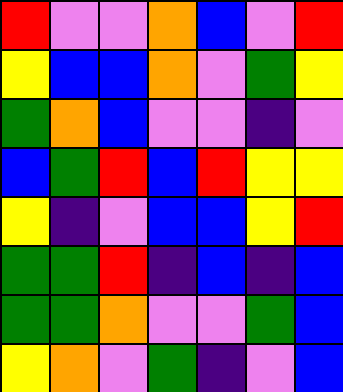[["red", "violet", "violet", "orange", "blue", "violet", "red"], ["yellow", "blue", "blue", "orange", "violet", "green", "yellow"], ["green", "orange", "blue", "violet", "violet", "indigo", "violet"], ["blue", "green", "red", "blue", "red", "yellow", "yellow"], ["yellow", "indigo", "violet", "blue", "blue", "yellow", "red"], ["green", "green", "red", "indigo", "blue", "indigo", "blue"], ["green", "green", "orange", "violet", "violet", "green", "blue"], ["yellow", "orange", "violet", "green", "indigo", "violet", "blue"]]